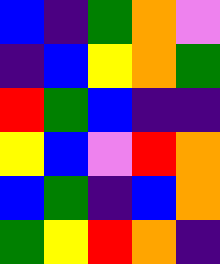[["blue", "indigo", "green", "orange", "violet"], ["indigo", "blue", "yellow", "orange", "green"], ["red", "green", "blue", "indigo", "indigo"], ["yellow", "blue", "violet", "red", "orange"], ["blue", "green", "indigo", "blue", "orange"], ["green", "yellow", "red", "orange", "indigo"]]